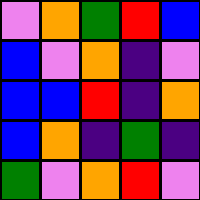[["violet", "orange", "green", "red", "blue"], ["blue", "violet", "orange", "indigo", "violet"], ["blue", "blue", "red", "indigo", "orange"], ["blue", "orange", "indigo", "green", "indigo"], ["green", "violet", "orange", "red", "violet"]]